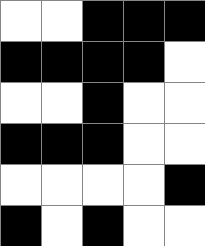[["white", "white", "black", "black", "black"], ["black", "black", "black", "black", "white"], ["white", "white", "black", "white", "white"], ["black", "black", "black", "white", "white"], ["white", "white", "white", "white", "black"], ["black", "white", "black", "white", "white"]]